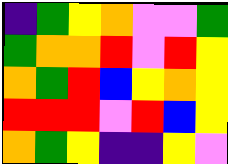[["indigo", "green", "yellow", "orange", "violet", "violet", "green"], ["green", "orange", "orange", "red", "violet", "red", "yellow"], ["orange", "green", "red", "blue", "yellow", "orange", "yellow"], ["red", "red", "red", "violet", "red", "blue", "yellow"], ["orange", "green", "yellow", "indigo", "indigo", "yellow", "violet"]]